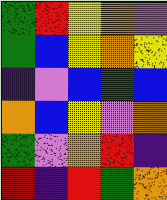[["green", "red", "yellow", "orange", "violet"], ["green", "blue", "yellow", "orange", "yellow"], ["indigo", "violet", "blue", "green", "blue"], ["orange", "blue", "yellow", "violet", "orange"], ["green", "violet", "orange", "red", "indigo"], ["red", "indigo", "red", "green", "orange"]]